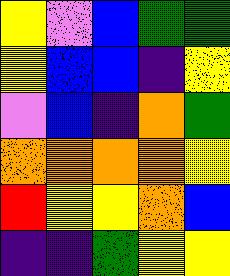[["yellow", "violet", "blue", "green", "green"], ["yellow", "blue", "blue", "indigo", "yellow"], ["violet", "blue", "indigo", "orange", "green"], ["orange", "orange", "orange", "orange", "yellow"], ["red", "yellow", "yellow", "orange", "blue"], ["indigo", "indigo", "green", "yellow", "yellow"]]